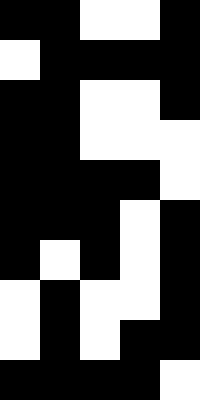[["black", "black", "white", "white", "black"], ["white", "black", "black", "black", "black"], ["black", "black", "white", "white", "black"], ["black", "black", "white", "white", "white"], ["black", "black", "black", "black", "white"], ["black", "black", "black", "white", "black"], ["black", "white", "black", "white", "black"], ["white", "black", "white", "white", "black"], ["white", "black", "white", "black", "black"], ["black", "black", "black", "black", "white"]]